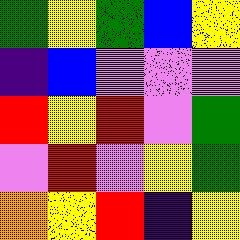[["green", "yellow", "green", "blue", "yellow"], ["indigo", "blue", "violet", "violet", "violet"], ["red", "yellow", "red", "violet", "green"], ["violet", "red", "violet", "yellow", "green"], ["orange", "yellow", "red", "indigo", "yellow"]]